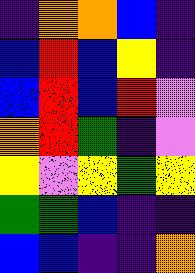[["indigo", "orange", "orange", "blue", "indigo"], ["blue", "red", "blue", "yellow", "indigo"], ["blue", "red", "blue", "red", "violet"], ["orange", "red", "green", "indigo", "violet"], ["yellow", "violet", "yellow", "green", "yellow"], ["green", "green", "blue", "indigo", "indigo"], ["blue", "blue", "indigo", "indigo", "orange"]]